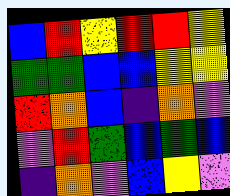[["blue", "red", "yellow", "red", "red", "yellow"], ["green", "green", "blue", "blue", "yellow", "yellow"], ["red", "orange", "blue", "indigo", "orange", "violet"], ["violet", "red", "green", "blue", "green", "blue"], ["indigo", "orange", "violet", "blue", "yellow", "violet"]]